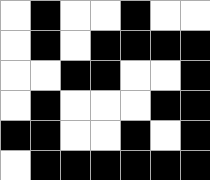[["white", "black", "white", "white", "black", "white", "white"], ["white", "black", "white", "black", "black", "black", "black"], ["white", "white", "black", "black", "white", "white", "black"], ["white", "black", "white", "white", "white", "black", "black"], ["black", "black", "white", "white", "black", "white", "black"], ["white", "black", "black", "black", "black", "black", "black"]]